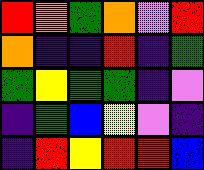[["red", "orange", "green", "orange", "violet", "red"], ["orange", "indigo", "indigo", "red", "indigo", "green"], ["green", "yellow", "green", "green", "indigo", "violet"], ["indigo", "green", "blue", "yellow", "violet", "indigo"], ["indigo", "red", "yellow", "red", "red", "blue"]]